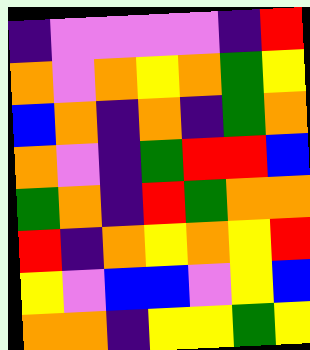[["indigo", "violet", "violet", "violet", "violet", "indigo", "red"], ["orange", "violet", "orange", "yellow", "orange", "green", "yellow"], ["blue", "orange", "indigo", "orange", "indigo", "green", "orange"], ["orange", "violet", "indigo", "green", "red", "red", "blue"], ["green", "orange", "indigo", "red", "green", "orange", "orange"], ["red", "indigo", "orange", "yellow", "orange", "yellow", "red"], ["yellow", "violet", "blue", "blue", "violet", "yellow", "blue"], ["orange", "orange", "indigo", "yellow", "yellow", "green", "yellow"]]